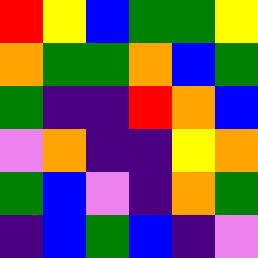[["red", "yellow", "blue", "green", "green", "yellow"], ["orange", "green", "green", "orange", "blue", "green"], ["green", "indigo", "indigo", "red", "orange", "blue"], ["violet", "orange", "indigo", "indigo", "yellow", "orange"], ["green", "blue", "violet", "indigo", "orange", "green"], ["indigo", "blue", "green", "blue", "indigo", "violet"]]